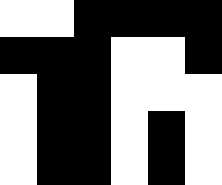[["white", "white", "black", "black", "black", "black"], ["black", "black", "black", "white", "white", "black"], ["white", "black", "black", "white", "white", "white"], ["white", "black", "black", "white", "black", "white"], ["white", "black", "black", "white", "black", "white"]]